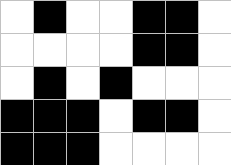[["white", "black", "white", "white", "black", "black", "white"], ["white", "white", "white", "white", "black", "black", "white"], ["white", "black", "white", "black", "white", "white", "white"], ["black", "black", "black", "white", "black", "black", "white"], ["black", "black", "black", "white", "white", "white", "white"]]